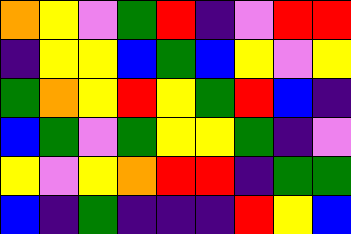[["orange", "yellow", "violet", "green", "red", "indigo", "violet", "red", "red"], ["indigo", "yellow", "yellow", "blue", "green", "blue", "yellow", "violet", "yellow"], ["green", "orange", "yellow", "red", "yellow", "green", "red", "blue", "indigo"], ["blue", "green", "violet", "green", "yellow", "yellow", "green", "indigo", "violet"], ["yellow", "violet", "yellow", "orange", "red", "red", "indigo", "green", "green"], ["blue", "indigo", "green", "indigo", "indigo", "indigo", "red", "yellow", "blue"]]